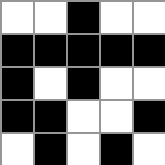[["white", "white", "black", "white", "white"], ["black", "black", "black", "black", "black"], ["black", "white", "black", "white", "white"], ["black", "black", "white", "white", "black"], ["white", "black", "white", "black", "white"]]